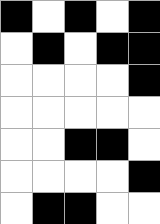[["black", "white", "black", "white", "black"], ["white", "black", "white", "black", "black"], ["white", "white", "white", "white", "black"], ["white", "white", "white", "white", "white"], ["white", "white", "black", "black", "white"], ["white", "white", "white", "white", "black"], ["white", "black", "black", "white", "white"]]